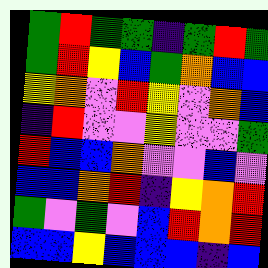[["green", "red", "green", "green", "indigo", "green", "red", "green"], ["green", "red", "yellow", "blue", "green", "orange", "blue", "blue"], ["yellow", "orange", "violet", "red", "yellow", "violet", "orange", "blue"], ["indigo", "red", "violet", "violet", "yellow", "violet", "violet", "green"], ["red", "blue", "blue", "orange", "violet", "violet", "blue", "violet"], ["blue", "blue", "orange", "red", "indigo", "yellow", "orange", "red"], ["green", "violet", "green", "violet", "blue", "red", "orange", "red"], ["blue", "blue", "yellow", "blue", "blue", "blue", "indigo", "blue"]]